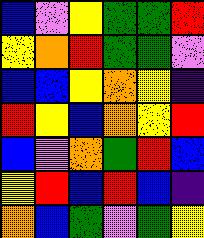[["blue", "violet", "yellow", "green", "green", "red"], ["yellow", "orange", "red", "green", "green", "violet"], ["blue", "blue", "yellow", "orange", "yellow", "indigo"], ["red", "yellow", "blue", "orange", "yellow", "red"], ["blue", "violet", "orange", "green", "red", "blue"], ["yellow", "red", "blue", "red", "blue", "indigo"], ["orange", "blue", "green", "violet", "green", "yellow"]]